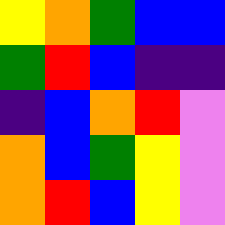[["yellow", "orange", "green", "blue", "blue"], ["green", "red", "blue", "indigo", "indigo"], ["indigo", "blue", "orange", "red", "violet"], ["orange", "blue", "green", "yellow", "violet"], ["orange", "red", "blue", "yellow", "violet"]]